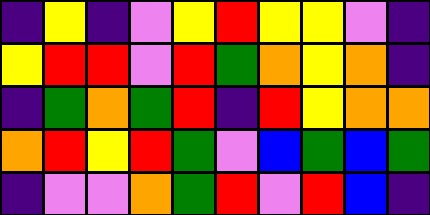[["indigo", "yellow", "indigo", "violet", "yellow", "red", "yellow", "yellow", "violet", "indigo"], ["yellow", "red", "red", "violet", "red", "green", "orange", "yellow", "orange", "indigo"], ["indigo", "green", "orange", "green", "red", "indigo", "red", "yellow", "orange", "orange"], ["orange", "red", "yellow", "red", "green", "violet", "blue", "green", "blue", "green"], ["indigo", "violet", "violet", "orange", "green", "red", "violet", "red", "blue", "indigo"]]